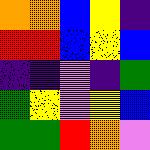[["orange", "orange", "blue", "yellow", "indigo"], ["red", "red", "blue", "yellow", "blue"], ["indigo", "indigo", "violet", "indigo", "green"], ["green", "yellow", "violet", "yellow", "blue"], ["green", "green", "red", "orange", "violet"]]